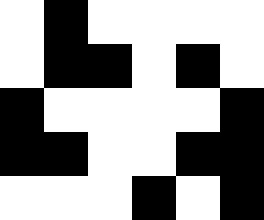[["white", "black", "white", "white", "white", "white"], ["white", "black", "black", "white", "black", "white"], ["black", "white", "white", "white", "white", "black"], ["black", "black", "white", "white", "black", "black"], ["white", "white", "white", "black", "white", "black"]]